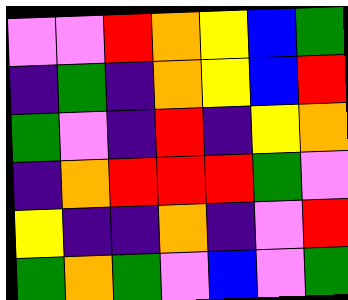[["violet", "violet", "red", "orange", "yellow", "blue", "green"], ["indigo", "green", "indigo", "orange", "yellow", "blue", "red"], ["green", "violet", "indigo", "red", "indigo", "yellow", "orange"], ["indigo", "orange", "red", "red", "red", "green", "violet"], ["yellow", "indigo", "indigo", "orange", "indigo", "violet", "red"], ["green", "orange", "green", "violet", "blue", "violet", "green"]]